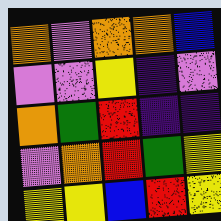[["orange", "violet", "orange", "orange", "blue"], ["violet", "violet", "yellow", "indigo", "violet"], ["orange", "green", "red", "indigo", "indigo"], ["violet", "orange", "red", "green", "yellow"], ["yellow", "yellow", "blue", "red", "yellow"]]